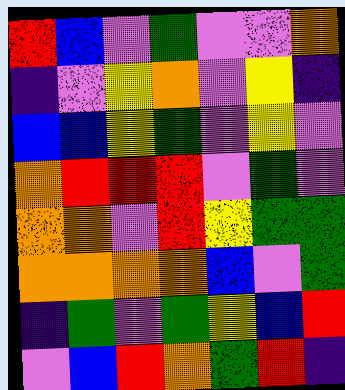[["red", "blue", "violet", "green", "violet", "violet", "orange"], ["indigo", "violet", "yellow", "orange", "violet", "yellow", "indigo"], ["blue", "blue", "yellow", "green", "violet", "yellow", "violet"], ["orange", "red", "red", "red", "violet", "green", "violet"], ["orange", "orange", "violet", "red", "yellow", "green", "green"], ["orange", "orange", "orange", "orange", "blue", "violet", "green"], ["indigo", "green", "violet", "green", "yellow", "blue", "red"], ["violet", "blue", "red", "orange", "green", "red", "indigo"]]